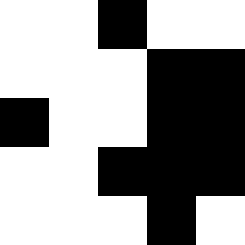[["white", "white", "black", "white", "white"], ["white", "white", "white", "black", "black"], ["black", "white", "white", "black", "black"], ["white", "white", "black", "black", "black"], ["white", "white", "white", "black", "white"]]